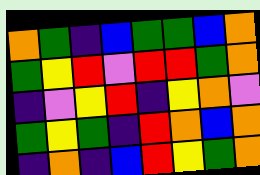[["orange", "green", "indigo", "blue", "green", "green", "blue", "orange"], ["green", "yellow", "red", "violet", "red", "red", "green", "orange"], ["indigo", "violet", "yellow", "red", "indigo", "yellow", "orange", "violet"], ["green", "yellow", "green", "indigo", "red", "orange", "blue", "orange"], ["indigo", "orange", "indigo", "blue", "red", "yellow", "green", "orange"]]